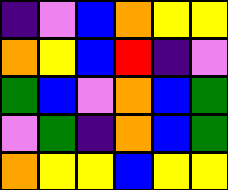[["indigo", "violet", "blue", "orange", "yellow", "yellow"], ["orange", "yellow", "blue", "red", "indigo", "violet"], ["green", "blue", "violet", "orange", "blue", "green"], ["violet", "green", "indigo", "orange", "blue", "green"], ["orange", "yellow", "yellow", "blue", "yellow", "yellow"]]